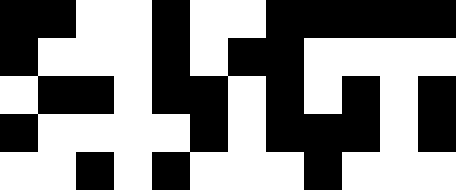[["black", "black", "white", "white", "black", "white", "white", "black", "black", "black", "black", "black"], ["black", "white", "white", "white", "black", "white", "black", "black", "white", "white", "white", "white"], ["white", "black", "black", "white", "black", "black", "white", "black", "white", "black", "white", "black"], ["black", "white", "white", "white", "white", "black", "white", "black", "black", "black", "white", "black"], ["white", "white", "black", "white", "black", "white", "white", "white", "black", "white", "white", "white"]]